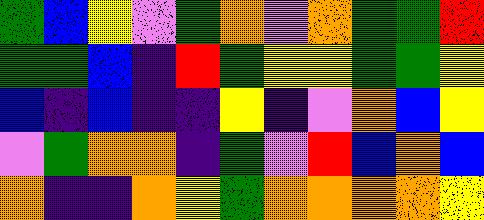[["green", "blue", "yellow", "violet", "green", "orange", "violet", "orange", "green", "green", "red"], ["green", "green", "blue", "indigo", "red", "green", "yellow", "yellow", "green", "green", "yellow"], ["blue", "indigo", "blue", "indigo", "indigo", "yellow", "indigo", "violet", "orange", "blue", "yellow"], ["violet", "green", "orange", "orange", "indigo", "green", "violet", "red", "blue", "orange", "blue"], ["orange", "indigo", "indigo", "orange", "yellow", "green", "orange", "orange", "orange", "orange", "yellow"]]